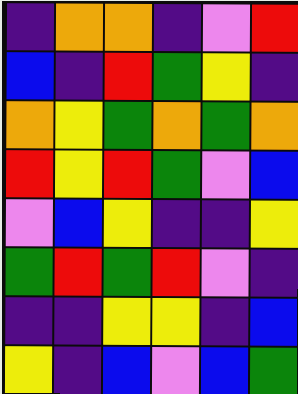[["indigo", "orange", "orange", "indigo", "violet", "red"], ["blue", "indigo", "red", "green", "yellow", "indigo"], ["orange", "yellow", "green", "orange", "green", "orange"], ["red", "yellow", "red", "green", "violet", "blue"], ["violet", "blue", "yellow", "indigo", "indigo", "yellow"], ["green", "red", "green", "red", "violet", "indigo"], ["indigo", "indigo", "yellow", "yellow", "indigo", "blue"], ["yellow", "indigo", "blue", "violet", "blue", "green"]]